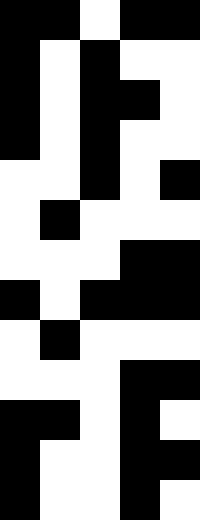[["black", "black", "white", "black", "black"], ["black", "white", "black", "white", "white"], ["black", "white", "black", "black", "white"], ["black", "white", "black", "white", "white"], ["white", "white", "black", "white", "black"], ["white", "black", "white", "white", "white"], ["white", "white", "white", "black", "black"], ["black", "white", "black", "black", "black"], ["white", "black", "white", "white", "white"], ["white", "white", "white", "black", "black"], ["black", "black", "white", "black", "white"], ["black", "white", "white", "black", "black"], ["black", "white", "white", "black", "white"]]